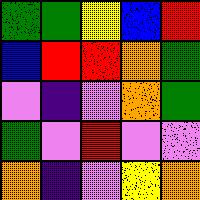[["green", "green", "yellow", "blue", "red"], ["blue", "red", "red", "orange", "green"], ["violet", "indigo", "violet", "orange", "green"], ["green", "violet", "red", "violet", "violet"], ["orange", "indigo", "violet", "yellow", "orange"]]